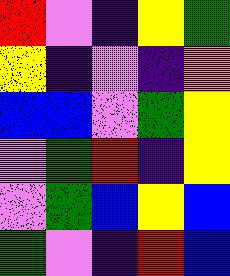[["red", "violet", "indigo", "yellow", "green"], ["yellow", "indigo", "violet", "indigo", "orange"], ["blue", "blue", "violet", "green", "yellow"], ["violet", "green", "red", "indigo", "yellow"], ["violet", "green", "blue", "yellow", "blue"], ["green", "violet", "indigo", "red", "blue"]]